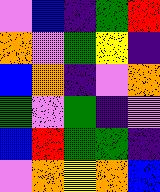[["violet", "blue", "indigo", "green", "red"], ["orange", "violet", "green", "yellow", "indigo"], ["blue", "orange", "indigo", "violet", "orange"], ["green", "violet", "green", "indigo", "violet"], ["blue", "red", "green", "green", "indigo"], ["violet", "orange", "yellow", "orange", "blue"]]